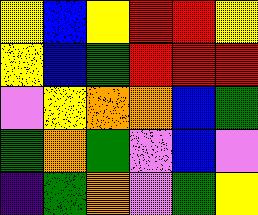[["yellow", "blue", "yellow", "red", "red", "yellow"], ["yellow", "blue", "green", "red", "red", "red"], ["violet", "yellow", "orange", "orange", "blue", "green"], ["green", "orange", "green", "violet", "blue", "violet"], ["indigo", "green", "orange", "violet", "green", "yellow"]]